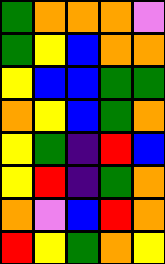[["green", "orange", "orange", "orange", "violet"], ["green", "yellow", "blue", "orange", "orange"], ["yellow", "blue", "blue", "green", "green"], ["orange", "yellow", "blue", "green", "orange"], ["yellow", "green", "indigo", "red", "blue"], ["yellow", "red", "indigo", "green", "orange"], ["orange", "violet", "blue", "red", "orange"], ["red", "yellow", "green", "orange", "yellow"]]